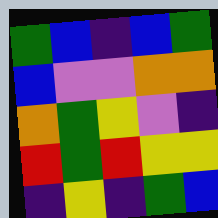[["green", "blue", "indigo", "blue", "green"], ["blue", "violet", "violet", "orange", "orange"], ["orange", "green", "yellow", "violet", "indigo"], ["red", "green", "red", "yellow", "yellow"], ["indigo", "yellow", "indigo", "green", "blue"]]